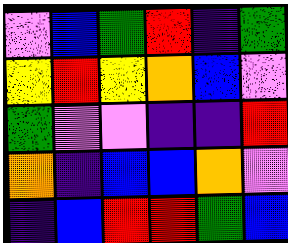[["violet", "blue", "green", "red", "indigo", "green"], ["yellow", "red", "yellow", "orange", "blue", "violet"], ["green", "violet", "violet", "indigo", "indigo", "red"], ["orange", "indigo", "blue", "blue", "orange", "violet"], ["indigo", "blue", "red", "red", "green", "blue"]]